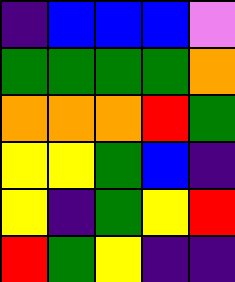[["indigo", "blue", "blue", "blue", "violet"], ["green", "green", "green", "green", "orange"], ["orange", "orange", "orange", "red", "green"], ["yellow", "yellow", "green", "blue", "indigo"], ["yellow", "indigo", "green", "yellow", "red"], ["red", "green", "yellow", "indigo", "indigo"]]